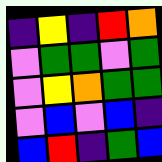[["indigo", "yellow", "indigo", "red", "orange"], ["violet", "green", "green", "violet", "green"], ["violet", "yellow", "orange", "green", "green"], ["violet", "blue", "violet", "blue", "indigo"], ["blue", "red", "indigo", "green", "blue"]]